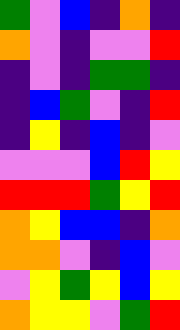[["green", "violet", "blue", "indigo", "orange", "indigo"], ["orange", "violet", "indigo", "violet", "violet", "red"], ["indigo", "violet", "indigo", "green", "green", "indigo"], ["indigo", "blue", "green", "violet", "indigo", "red"], ["indigo", "yellow", "indigo", "blue", "indigo", "violet"], ["violet", "violet", "violet", "blue", "red", "yellow"], ["red", "red", "red", "green", "yellow", "red"], ["orange", "yellow", "blue", "blue", "indigo", "orange"], ["orange", "orange", "violet", "indigo", "blue", "violet"], ["violet", "yellow", "green", "yellow", "blue", "yellow"], ["orange", "yellow", "yellow", "violet", "green", "red"]]